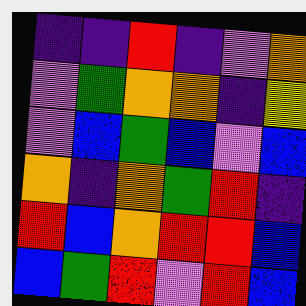[["indigo", "indigo", "red", "indigo", "violet", "orange"], ["violet", "green", "orange", "orange", "indigo", "yellow"], ["violet", "blue", "green", "blue", "violet", "blue"], ["orange", "indigo", "orange", "green", "red", "indigo"], ["red", "blue", "orange", "red", "red", "blue"], ["blue", "green", "red", "violet", "red", "blue"]]